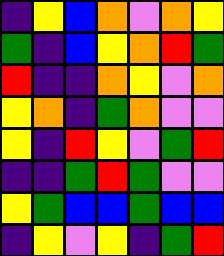[["indigo", "yellow", "blue", "orange", "violet", "orange", "yellow"], ["green", "indigo", "blue", "yellow", "orange", "red", "green"], ["red", "indigo", "indigo", "orange", "yellow", "violet", "orange"], ["yellow", "orange", "indigo", "green", "orange", "violet", "violet"], ["yellow", "indigo", "red", "yellow", "violet", "green", "red"], ["indigo", "indigo", "green", "red", "green", "violet", "violet"], ["yellow", "green", "blue", "blue", "green", "blue", "blue"], ["indigo", "yellow", "violet", "yellow", "indigo", "green", "red"]]